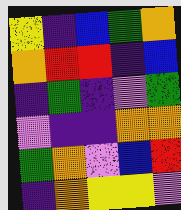[["yellow", "indigo", "blue", "green", "orange"], ["orange", "red", "red", "indigo", "blue"], ["indigo", "green", "indigo", "violet", "green"], ["violet", "indigo", "indigo", "orange", "orange"], ["green", "orange", "violet", "blue", "red"], ["indigo", "orange", "yellow", "yellow", "violet"]]